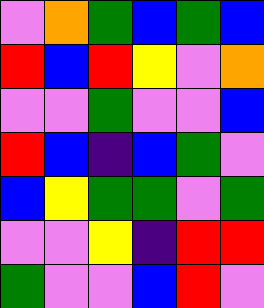[["violet", "orange", "green", "blue", "green", "blue"], ["red", "blue", "red", "yellow", "violet", "orange"], ["violet", "violet", "green", "violet", "violet", "blue"], ["red", "blue", "indigo", "blue", "green", "violet"], ["blue", "yellow", "green", "green", "violet", "green"], ["violet", "violet", "yellow", "indigo", "red", "red"], ["green", "violet", "violet", "blue", "red", "violet"]]